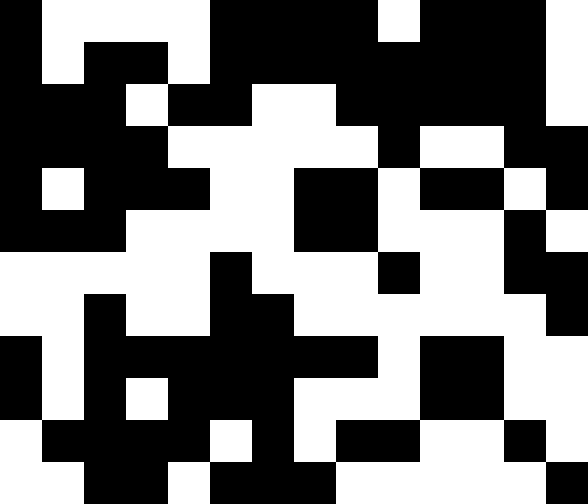[["black", "white", "white", "white", "white", "black", "black", "black", "black", "white", "black", "black", "black", "white"], ["black", "white", "black", "black", "white", "black", "black", "black", "black", "black", "black", "black", "black", "white"], ["black", "black", "black", "white", "black", "black", "white", "white", "black", "black", "black", "black", "black", "white"], ["black", "black", "black", "black", "white", "white", "white", "white", "white", "black", "white", "white", "black", "black"], ["black", "white", "black", "black", "black", "white", "white", "black", "black", "white", "black", "black", "white", "black"], ["black", "black", "black", "white", "white", "white", "white", "black", "black", "white", "white", "white", "black", "white"], ["white", "white", "white", "white", "white", "black", "white", "white", "white", "black", "white", "white", "black", "black"], ["white", "white", "black", "white", "white", "black", "black", "white", "white", "white", "white", "white", "white", "black"], ["black", "white", "black", "black", "black", "black", "black", "black", "black", "white", "black", "black", "white", "white"], ["black", "white", "black", "white", "black", "black", "black", "white", "white", "white", "black", "black", "white", "white"], ["white", "black", "black", "black", "black", "white", "black", "white", "black", "black", "white", "white", "black", "white"], ["white", "white", "black", "black", "white", "black", "black", "black", "white", "white", "white", "white", "white", "black"]]